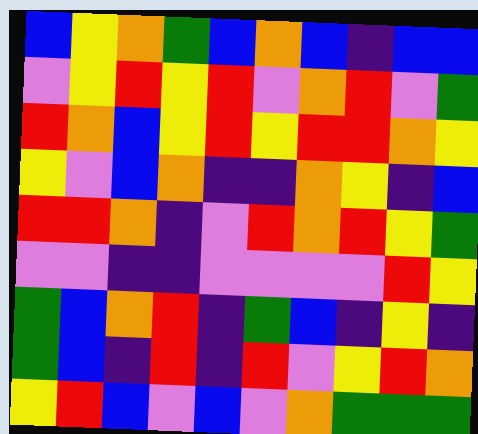[["blue", "yellow", "orange", "green", "blue", "orange", "blue", "indigo", "blue", "blue"], ["violet", "yellow", "red", "yellow", "red", "violet", "orange", "red", "violet", "green"], ["red", "orange", "blue", "yellow", "red", "yellow", "red", "red", "orange", "yellow"], ["yellow", "violet", "blue", "orange", "indigo", "indigo", "orange", "yellow", "indigo", "blue"], ["red", "red", "orange", "indigo", "violet", "red", "orange", "red", "yellow", "green"], ["violet", "violet", "indigo", "indigo", "violet", "violet", "violet", "violet", "red", "yellow"], ["green", "blue", "orange", "red", "indigo", "green", "blue", "indigo", "yellow", "indigo"], ["green", "blue", "indigo", "red", "indigo", "red", "violet", "yellow", "red", "orange"], ["yellow", "red", "blue", "violet", "blue", "violet", "orange", "green", "green", "green"]]